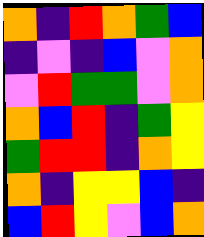[["orange", "indigo", "red", "orange", "green", "blue"], ["indigo", "violet", "indigo", "blue", "violet", "orange"], ["violet", "red", "green", "green", "violet", "orange"], ["orange", "blue", "red", "indigo", "green", "yellow"], ["green", "red", "red", "indigo", "orange", "yellow"], ["orange", "indigo", "yellow", "yellow", "blue", "indigo"], ["blue", "red", "yellow", "violet", "blue", "orange"]]